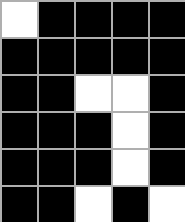[["white", "black", "black", "black", "black"], ["black", "black", "black", "black", "black"], ["black", "black", "white", "white", "black"], ["black", "black", "black", "white", "black"], ["black", "black", "black", "white", "black"], ["black", "black", "white", "black", "white"]]